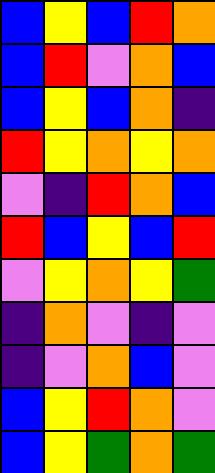[["blue", "yellow", "blue", "red", "orange"], ["blue", "red", "violet", "orange", "blue"], ["blue", "yellow", "blue", "orange", "indigo"], ["red", "yellow", "orange", "yellow", "orange"], ["violet", "indigo", "red", "orange", "blue"], ["red", "blue", "yellow", "blue", "red"], ["violet", "yellow", "orange", "yellow", "green"], ["indigo", "orange", "violet", "indigo", "violet"], ["indigo", "violet", "orange", "blue", "violet"], ["blue", "yellow", "red", "orange", "violet"], ["blue", "yellow", "green", "orange", "green"]]